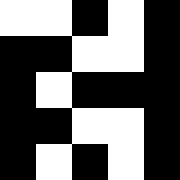[["white", "white", "black", "white", "black"], ["black", "black", "white", "white", "black"], ["black", "white", "black", "black", "black"], ["black", "black", "white", "white", "black"], ["black", "white", "black", "white", "black"]]